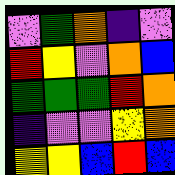[["violet", "green", "orange", "indigo", "violet"], ["red", "yellow", "violet", "orange", "blue"], ["green", "green", "green", "red", "orange"], ["indigo", "violet", "violet", "yellow", "orange"], ["yellow", "yellow", "blue", "red", "blue"]]